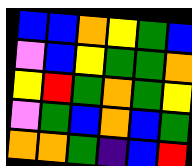[["blue", "blue", "orange", "yellow", "green", "blue"], ["violet", "blue", "yellow", "green", "green", "orange"], ["yellow", "red", "green", "orange", "green", "yellow"], ["violet", "green", "blue", "orange", "blue", "green"], ["orange", "orange", "green", "indigo", "blue", "red"]]